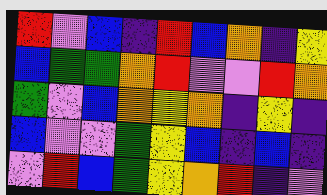[["red", "violet", "blue", "indigo", "red", "blue", "orange", "indigo", "yellow"], ["blue", "green", "green", "orange", "red", "violet", "violet", "red", "orange"], ["green", "violet", "blue", "orange", "yellow", "orange", "indigo", "yellow", "indigo"], ["blue", "violet", "violet", "green", "yellow", "blue", "indigo", "blue", "indigo"], ["violet", "red", "blue", "green", "yellow", "orange", "red", "indigo", "violet"]]